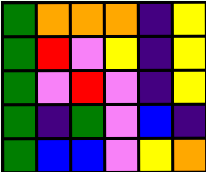[["green", "orange", "orange", "orange", "indigo", "yellow"], ["green", "red", "violet", "yellow", "indigo", "yellow"], ["green", "violet", "red", "violet", "indigo", "yellow"], ["green", "indigo", "green", "violet", "blue", "indigo"], ["green", "blue", "blue", "violet", "yellow", "orange"]]